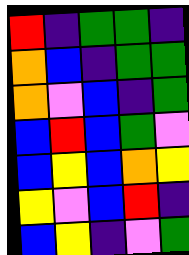[["red", "indigo", "green", "green", "indigo"], ["orange", "blue", "indigo", "green", "green"], ["orange", "violet", "blue", "indigo", "green"], ["blue", "red", "blue", "green", "violet"], ["blue", "yellow", "blue", "orange", "yellow"], ["yellow", "violet", "blue", "red", "indigo"], ["blue", "yellow", "indigo", "violet", "green"]]